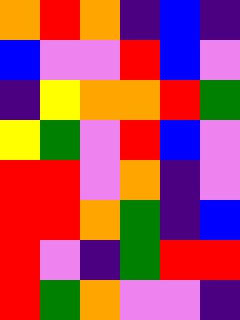[["orange", "red", "orange", "indigo", "blue", "indigo"], ["blue", "violet", "violet", "red", "blue", "violet"], ["indigo", "yellow", "orange", "orange", "red", "green"], ["yellow", "green", "violet", "red", "blue", "violet"], ["red", "red", "violet", "orange", "indigo", "violet"], ["red", "red", "orange", "green", "indigo", "blue"], ["red", "violet", "indigo", "green", "red", "red"], ["red", "green", "orange", "violet", "violet", "indigo"]]